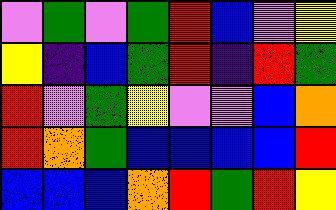[["violet", "green", "violet", "green", "red", "blue", "violet", "yellow"], ["yellow", "indigo", "blue", "green", "red", "indigo", "red", "green"], ["red", "violet", "green", "yellow", "violet", "violet", "blue", "orange"], ["red", "orange", "green", "blue", "blue", "blue", "blue", "red"], ["blue", "blue", "blue", "orange", "red", "green", "red", "yellow"]]